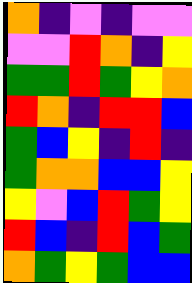[["orange", "indigo", "violet", "indigo", "violet", "violet"], ["violet", "violet", "red", "orange", "indigo", "yellow"], ["green", "green", "red", "green", "yellow", "orange"], ["red", "orange", "indigo", "red", "red", "blue"], ["green", "blue", "yellow", "indigo", "red", "indigo"], ["green", "orange", "orange", "blue", "blue", "yellow"], ["yellow", "violet", "blue", "red", "green", "yellow"], ["red", "blue", "indigo", "red", "blue", "green"], ["orange", "green", "yellow", "green", "blue", "blue"]]